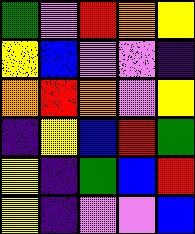[["green", "violet", "red", "orange", "yellow"], ["yellow", "blue", "violet", "violet", "indigo"], ["orange", "red", "orange", "violet", "yellow"], ["indigo", "yellow", "blue", "red", "green"], ["yellow", "indigo", "green", "blue", "red"], ["yellow", "indigo", "violet", "violet", "blue"]]